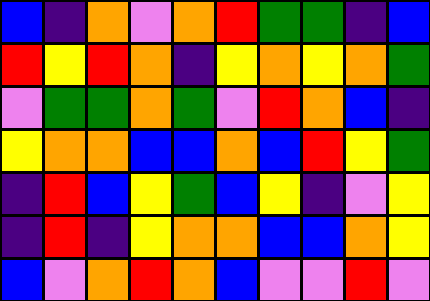[["blue", "indigo", "orange", "violet", "orange", "red", "green", "green", "indigo", "blue"], ["red", "yellow", "red", "orange", "indigo", "yellow", "orange", "yellow", "orange", "green"], ["violet", "green", "green", "orange", "green", "violet", "red", "orange", "blue", "indigo"], ["yellow", "orange", "orange", "blue", "blue", "orange", "blue", "red", "yellow", "green"], ["indigo", "red", "blue", "yellow", "green", "blue", "yellow", "indigo", "violet", "yellow"], ["indigo", "red", "indigo", "yellow", "orange", "orange", "blue", "blue", "orange", "yellow"], ["blue", "violet", "orange", "red", "orange", "blue", "violet", "violet", "red", "violet"]]